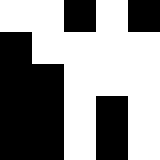[["white", "white", "black", "white", "black"], ["black", "white", "white", "white", "white"], ["black", "black", "white", "white", "white"], ["black", "black", "white", "black", "white"], ["black", "black", "white", "black", "white"]]